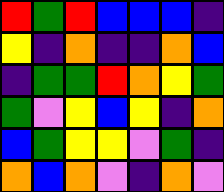[["red", "green", "red", "blue", "blue", "blue", "indigo"], ["yellow", "indigo", "orange", "indigo", "indigo", "orange", "blue"], ["indigo", "green", "green", "red", "orange", "yellow", "green"], ["green", "violet", "yellow", "blue", "yellow", "indigo", "orange"], ["blue", "green", "yellow", "yellow", "violet", "green", "indigo"], ["orange", "blue", "orange", "violet", "indigo", "orange", "violet"]]